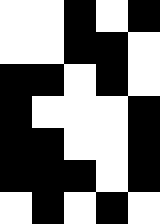[["white", "white", "black", "white", "black"], ["white", "white", "black", "black", "white"], ["black", "black", "white", "black", "white"], ["black", "white", "white", "white", "black"], ["black", "black", "white", "white", "black"], ["black", "black", "black", "white", "black"], ["white", "black", "white", "black", "white"]]